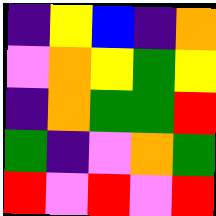[["indigo", "yellow", "blue", "indigo", "orange"], ["violet", "orange", "yellow", "green", "yellow"], ["indigo", "orange", "green", "green", "red"], ["green", "indigo", "violet", "orange", "green"], ["red", "violet", "red", "violet", "red"]]